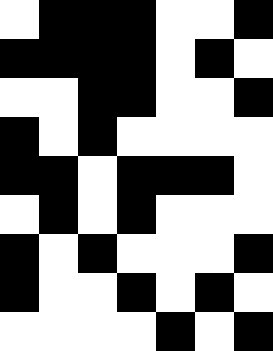[["white", "black", "black", "black", "white", "white", "black"], ["black", "black", "black", "black", "white", "black", "white"], ["white", "white", "black", "black", "white", "white", "black"], ["black", "white", "black", "white", "white", "white", "white"], ["black", "black", "white", "black", "black", "black", "white"], ["white", "black", "white", "black", "white", "white", "white"], ["black", "white", "black", "white", "white", "white", "black"], ["black", "white", "white", "black", "white", "black", "white"], ["white", "white", "white", "white", "black", "white", "black"]]